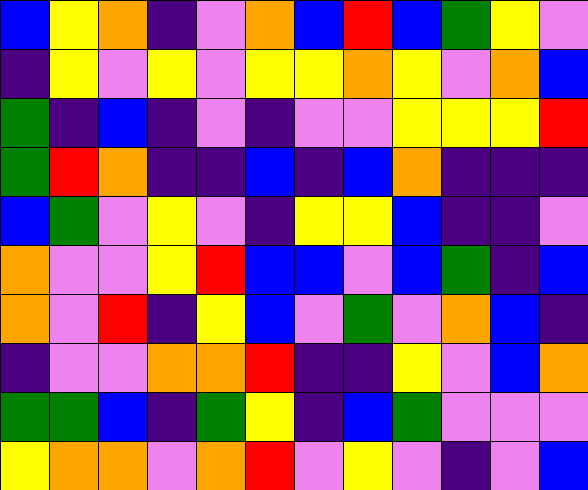[["blue", "yellow", "orange", "indigo", "violet", "orange", "blue", "red", "blue", "green", "yellow", "violet"], ["indigo", "yellow", "violet", "yellow", "violet", "yellow", "yellow", "orange", "yellow", "violet", "orange", "blue"], ["green", "indigo", "blue", "indigo", "violet", "indigo", "violet", "violet", "yellow", "yellow", "yellow", "red"], ["green", "red", "orange", "indigo", "indigo", "blue", "indigo", "blue", "orange", "indigo", "indigo", "indigo"], ["blue", "green", "violet", "yellow", "violet", "indigo", "yellow", "yellow", "blue", "indigo", "indigo", "violet"], ["orange", "violet", "violet", "yellow", "red", "blue", "blue", "violet", "blue", "green", "indigo", "blue"], ["orange", "violet", "red", "indigo", "yellow", "blue", "violet", "green", "violet", "orange", "blue", "indigo"], ["indigo", "violet", "violet", "orange", "orange", "red", "indigo", "indigo", "yellow", "violet", "blue", "orange"], ["green", "green", "blue", "indigo", "green", "yellow", "indigo", "blue", "green", "violet", "violet", "violet"], ["yellow", "orange", "orange", "violet", "orange", "red", "violet", "yellow", "violet", "indigo", "violet", "blue"]]